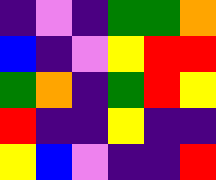[["indigo", "violet", "indigo", "green", "green", "orange"], ["blue", "indigo", "violet", "yellow", "red", "red"], ["green", "orange", "indigo", "green", "red", "yellow"], ["red", "indigo", "indigo", "yellow", "indigo", "indigo"], ["yellow", "blue", "violet", "indigo", "indigo", "red"]]